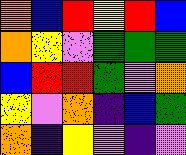[["orange", "blue", "red", "yellow", "red", "blue"], ["orange", "yellow", "violet", "green", "green", "green"], ["blue", "red", "red", "green", "violet", "orange"], ["yellow", "violet", "orange", "indigo", "blue", "green"], ["orange", "indigo", "yellow", "violet", "indigo", "violet"]]